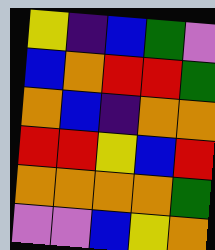[["yellow", "indigo", "blue", "green", "violet"], ["blue", "orange", "red", "red", "green"], ["orange", "blue", "indigo", "orange", "orange"], ["red", "red", "yellow", "blue", "red"], ["orange", "orange", "orange", "orange", "green"], ["violet", "violet", "blue", "yellow", "orange"]]